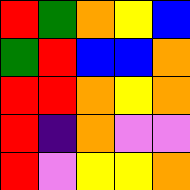[["red", "green", "orange", "yellow", "blue"], ["green", "red", "blue", "blue", "orange"], ["red", "red", "orange", "yellow", "orange"], ["red", "indigo", "orange", "violet", "violet"], ["red", "violet", "yellow", "yellow", "orange"]]